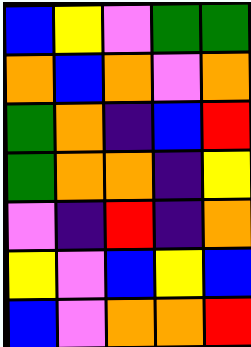[["blue", "yellow", "violet", "green", "green"], ["orange", "blue", "orange", "violet", "orange"], ["green", "orange", "indigo", "blue", "red"], ["green", "orange", "orange", "indigo", "yellow"], ["violet", "indigo", "red", "indigo", "orange"], ["yellow", "violet", "blue", "yellow", "blue"], ["blue", "violet", "orange", "orange", "red"]]